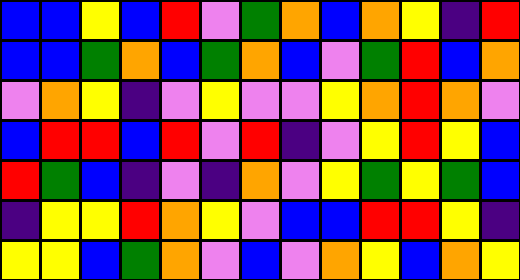[["blue", "blue", "yellow", "blue", "red", "violet", "green", "orange", "blue", "orange", "yellow", "indigo", "red"], ["blue", "blue", "green", "orange", "blue", "green", "orange", "blue", "violet", "green", "red", "blue", "orange"], ["violet", "orange", "yellow", "indigo", "violet", "yellow", "violet", "violet", "yellow", "orange", "red", "orange", "violet"], ["blue", "red", "red", "blue", "red", "violet", "red", "indigo", "violet", "yellow", "red", "yellow", "blue"], ["red", "green", "blue", "indigo", "violet", "indigo", "orange", "violet", "yellow", "green", "yellow", "green", "blue"], ["indigo", "yellow", "yellow", "red", "orange", "yellow", "violet", "blue", "blue", "red", "red", "yellow", "indigo"], ["yellow", "yellow", "blue", "green", "orange", "violet", "blue", "violet", "orange", "yellow", "blue", "orange", "yellow"]]